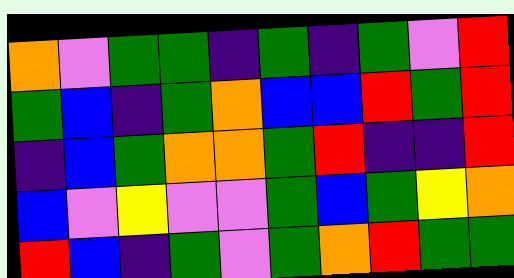[["orange", "violet", "green", "green", "indigo", "green", "indigo", "green", "violet", "red"], ["green", "blue", "indigo", "green", "orange", "blue", "blue", "red", "green", "red"], ["indigo", "blue", "green", "orange", "orange", "green", "red", "indigo", "indigo", "red"], ["blue", "violet", "yellow", "violet", "violet", "green", "blue", "green", "yellow", "orange"], ["red", "blue", "indigo", "green", "violet", "green", "orange", "red", "green", "green"]]